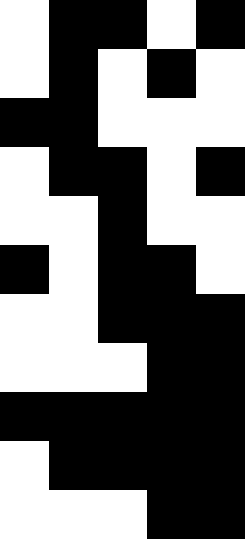[["white", "black", "black", "white", "black"], ["white", "black", "white", "black", "white"], ["black", "black", "white", "white", "white"], ["white", "black", "black", "white", "black"], ["white", "white", "black", "white", "white"], ["black", "white", "black", "black", "white"], ["white", "white", "black", "black", "black"], ["white", "white", "white", "black", "black"], ["black", "black", "black", "black", "black"], ["white", "black", "black", "black", "black"], ["white", "white", "white", "black", "black"]]